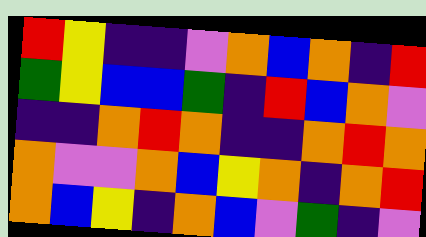[["red", "yellow", "indigo", "indigo", "violet", "orange", "blue", "orange", "indigo", "red"], ["green", "yellow", "blue", "blue", "green", "indigo", "red", "blue", "orange", "violet"], ["indigo", "indigo", "orange", "red", "orange", "indigo", "indigo", "orange", "red", "orange"], ["orange", "violet", "violet", "orange", "blue", "yellow", "orange", "indigo", "orange", "red"], ["orange", "blue", "yellow", "indigo", "orange", "blue", "violet", "green", "indigo", "violet"]]